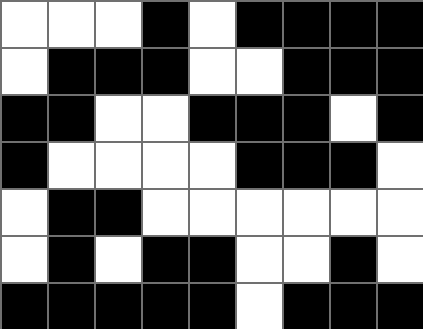[["white", "white", "white", "black", "white", "black", "black", "black", "black"], ["white", "black", "black", "black", "white", "white", "black", "black", "black"], ["black", "black", "white", "white", "black", "black", "black", "white", "black"], ["black", "white", "white", "white", "white", "black", "black", "black", "white"], ["white", "black", "black", "white", "white", "white", "white", "white", "white"], ["white", "black", "white", "black", "black", "white", "white", "black", "white"], ["black", "black", "black", "black", "black", "white", "black", "black", "black"]]